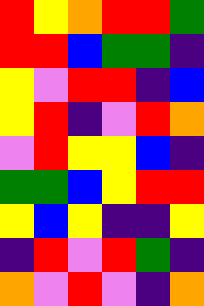[["red", "yellow", "orange", "red", "red", "green"], ["red", "red", "blue", "green", "green", "indigo"], ["yellow", "violet", "red", "red", "indigo", "blue"], ["yellow", "red", "indigo", "violet", "red", "orange"], ["violet", "red", "yellow", "yellow", "blue", "indigo"], ["green", "green", "blue", "yellow", "red", "red"], ["yellow", "blue", "yellow", "indigo", "indigo", "yellow"], ["indigo", "red", "violet", "red", "green", "indigo"], ["orange", "violet", "red", "violet", "indigo", "orange"]]